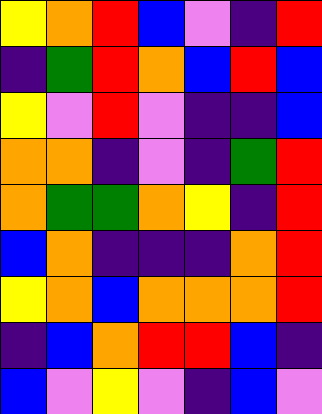[["yellow", "orange", "red", "blue", "violet", "indigo", "red"], ["indigo", "green", "red", "orange", "blue", "red", "blue"], ["yellow", "violet", "red", "violet", "indigo", "indigo", "blue"], ["orange", "orange", "indigo", "violet", "indigo", "green", "red"], ["orange", "green", "green", "orange", "yellow", "indigo", "red"], ["blue", "orange", "indigo", "indigo", "indigo", "orange", "red"], ["yellow", "orange", "blue", "orange", "orange", "orange", "red"], ["indigo", "blue", "orange", "red", "red", "blue", "indigo"], ["blue", "violet", "yellow", "violet", "indigo", "blue", "violet"]]